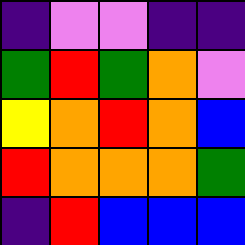[["indigo", "violet", "violet", "indigo", "indigo"], ["green", "red", "green", "orange", "violet"], ["yellow", "orange", "red", "orange", "blue"], ["red", "orange", "orange", "orange", "green"], ["indigo", "red", "blue", "blue", "blue"]]